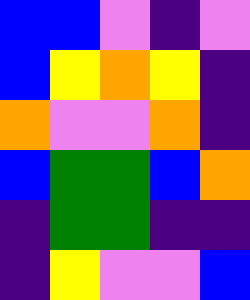[["blue", "blue", "violet", "indigo", "violet"], ["blue", "yellow", "orange", "yellow", "indigo"], ["orange", "violet", "violet", "orange", "indigo"], ["blue", "green", "green", "blue", "orange"], ["indigo", "green", "green", "indigo", "indigo"], ["indigo", "yellow", "violet", "violet", "blue"]]